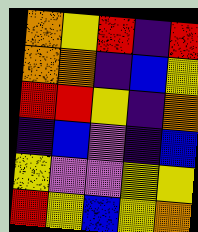[["orange", "yellow", "red", "indigo", "red"], ["orange", "orange", "indigo", "blue", "yellow"], ["red", "red", "yellow", "indigo", "orange"], ["indigo", "blue", "violet", "indigo", "blue"], ["yellow", "violet", "violet", "yellow", "yellow"], ["red", "yellow", "blue", "yellow", "orange"]]